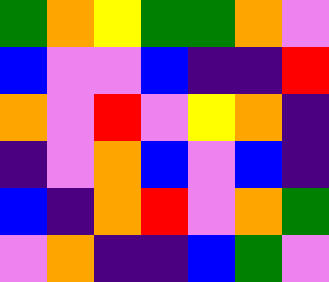[["green", "orange", "yellow", "green", "green", "orange", "violet"], ["blue", "violet", "violet", "blue", "indigo", "indigo", "red"], ["orange", "violet", "red", "violet", "yellow", "orange", "indigo"], ["indigo", "violet", "orange", "blue", "violet", "blue", "indigo"], ["blue", "indigo", "orange", "red", "violet", "orange", "green"], ["violet", "orange", "indigo", "indigo", "blue", "green", "violet"]]